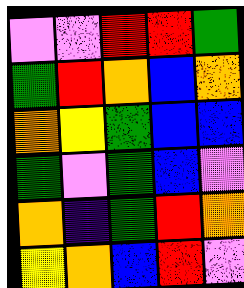[["violet", "violet", "red", "red", "green"], ["green", "red", "orange", "blue", "orange"], ["orange", "yellow", "green", "blue", "blue"], ["green", "violet", "green", "blue", "violet"], ["orange", "indigo", "green", "red", "orange"], ["yellow", "orange", "blue", "red", "violet"]]